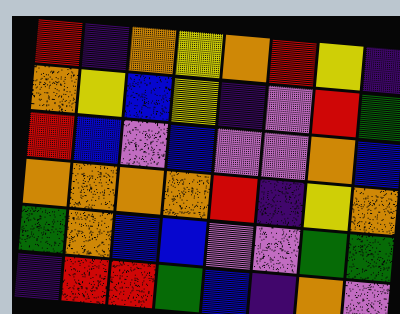[["red", "indigo", "orange", "yellow", "orange", "red", "yellow", "indigo"], ["orange", "yellow", "blue", "yellow", "indigo", "violet", "red", "green"], ["red", "blue", "violet", "blue", "violet", "violet", "orange", "blue"], ["orange", "orange", "orange", "orange", "red", "indigo", "yellow", "orange"], ["green", "orange", "blue", "blue", "violet", "violet", "green", "green"], ["indigo", "red", "red", "green", "blue", "indigo", "orange", "violet"]]